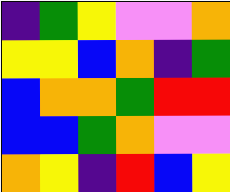[["indigo", "green", "yellow", "violet", "violet", "orange"], ["yellow", "yellow", "blue", "orange", "indigo", "green"], ["blue", "orange", "orange", "green", "red", "red"], ["blue", "blue", "green", "orange", "violet", "violet"], ["orange", "yellow", "indigo", "red", "blue", "yellow"]]